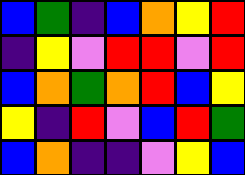[["blue", "green", "indigo", "blue", "orange", "yellow", "red"], ["indigo", "yellow", "violet", "red", "red", "violet", "red"], ["blue", "orange", "green", "orange", "red", "blue", "yellow"], ["yellow", "indigo", "red", "violet", "blue", "red", "green"], ["blue", "orange", "indigo", "indigo", "violet", "yellow", "blue"]]